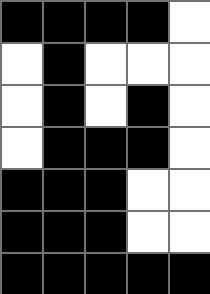[["black", "black", "black", "black", "white"], ["white", "black", "white", "white", "white"], ["white", "black", "white", "black", "white"], ["white", "black", "black", "black", "white"], ["black", "black", "black", "white", "white"], ["black", "black", "black", "white", "white"], ["black", "black", "black", "black", "black"]]